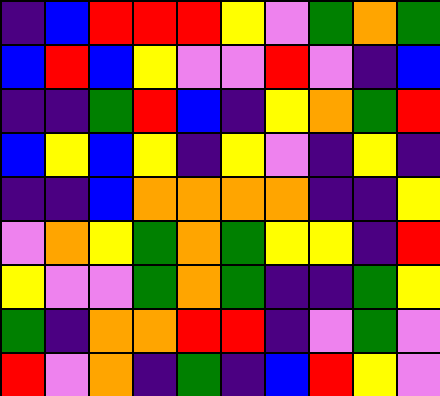[["indigo", "blue", "red", "red", "red", "yellow", "violet", "green", "orange", "green"], ["blue", "red", "blue", "yellow", "violet", "violet", "red", "violet", "indigo", "blue"], ["indigo", "indigo", "green", "red", "blue", "indigo", "yellow", "orange", "green", "red"], ["blue", "yellow", "blue", "yellow", "indigo", "yellow", "violet", "indigo", "yellow", "indigo"], ["indigo", "indigo", "blue", "orange", "orange", "orange", "orange", "indigo", "indigo", "yellow"], ["violet", "orange", "yellow", "green", "orange", "green", "yellow", "yellow", "indigo", "red"], ["yellow", "violet", "violet", "green", "orange", "green", "indigo", "indigo", "green", "yellow"], ["green", "indigo", "orange", "orange", "red", "red", "indigo", "violet", "green", "violet"], ["red", "violet", "orange", "indigo", "green", "indigo", "blue", "red", "yellow", "violet"]]